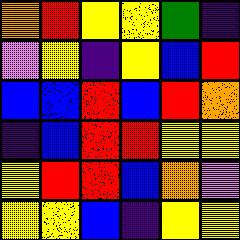[["orange", "red", "yellow", "yellow", "green", "indigo"], ["violet", "yellow", "indigo", "yellow", "blue", "red"], ["blue", "blue", "red", "blue", "red", "orange"], ["indigo", "blue", "red", "red", "yellow", "yellow"], ["yellow", "red", "red", "blue", "orange", "violet"], ["yellow", "yellow", "blue", "indigo", "yellow", "yellow"]]